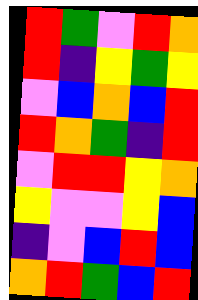[["red", "green", "violet", "red", "orange"], ["red", "indigo", "yellow", "green", "yellow"], ["violet", "blue", "orange", "blue", "red"], ["red", "orange", "green", "indigo", "red"], ["violet", "red", "red", "yellow", "orange"], ["yellow", "violet", "violet", "yellow", "blue"], ["indigo", "violet", "blue", "red", "blue"], ["orange", "red", "green", "blue", "red"]]